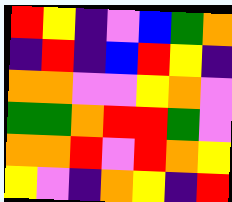[["red", "yellow", "indigo", "violet", "blue", "green", "orange"], ["indigo", "red", "indigo", "blue", "red", "yellow", "indigo"], ["orange", "orange", "violet", "violet", "yellow", "orange", "violet"], ["green", "green", "orange", "red", "red", "green", "violet"], ["orange", "orange", "red", "violet", "red", "orange", "yellow"], ["yellow", "violet", "indigo", "orange", "yellow", "indigo", "red"]]